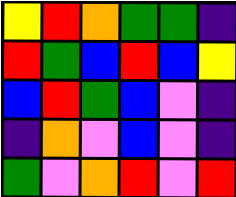[["yellow", "red", "orange", "green", "green", "indigo"], ["red", "green", "blue", "red", "blue", "yellow"], ["blue", "red", "green", "blue", "violet", "indigo"], ["indigo", "orange", "violet", "blue", "violet", "indigo"], ["green", "violet", "orange", "red", "violet", "red"]]